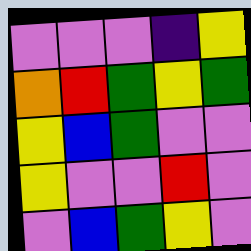[["violet", "violet", "violet", "indigo", "yellow"], ["orange", "red", "green", "yellow", "green"], ["yellow", "blue", "green", "violet", "violet"], ["yellow", "violet", "violet", "red", "violet"], ["violet", "blue", "green", "yellow", "violet"]]